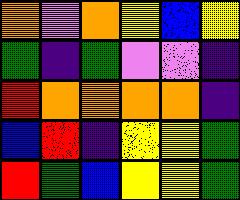[["orange", "violet", "orange", "yellow", "blue", "yellow"], ["green", "indigo", "green", "violet", "violet", "indigo"], ["red", "orange", "orange", "orange", "orange", "indigo"], ["blue", "red", "indigo", "yellow", "yellow", "green"], ["red", "green", "blue", "yellow", "yellow", "green"]]